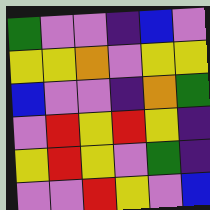[["green", "violet", "violet", "indigo", "blue", "violet"], ["yellow", "yellow", "orange", "violet", "yellow", "yellow"], ["blue", "violet", "violet", "indigo", "orange", "green"], ["violet", "red", "yellow", "red", "yellow", "indigo"], ["yellow", "red", "yellow", "violet", "green", "indigo"], ["violet", "violet", "red", "yellow", "violet", "blue"]]